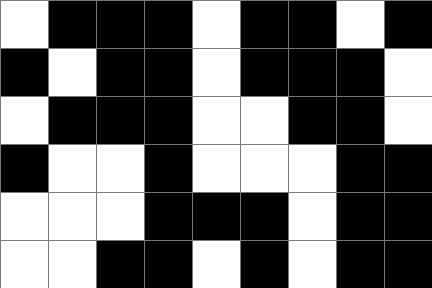[["white", "black", "black", "black", "white", "black", "black", "white", "black"], ["black", "white", "black", "black", "white", "black", "black", "black", "white"], ["white", "black", "black", "black", "white", "white", "black", "black", "white"], ["black", "white", "white", "black", "white", "white", "white", "black", "black"], ["white", "white", "white", "black", "black", "black", "white", "black", "black"], ["white", "white", "black", "black", "white", "black", "white", "black", "black"]]